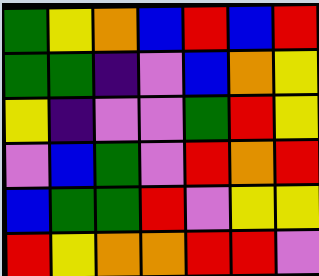[["green", "yellow", "orange", "blue", "red", "blue", "red"], ["green", "green", "indigo", "violet", "blue", "orange", "yellow"], ["yellow", "indigo", "violet", "violet", "green", "red", "yellow"], ["violet", "blue", "green", "violet", "red", "orange", "red"], ["blue", "green", "green", "red", "violet", "yellow", "yellow"], ["red", "yellow", "orange", "orange", "red", "red", "violet"]]